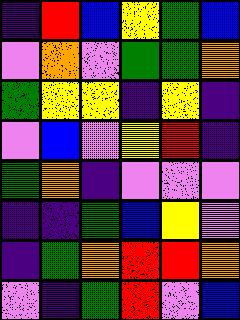[["indigo", "red", "blue", "yellow", "green", "blue"], ["violet", "orange", "violet", "green", "green", "orange"], ["green", "yellow", "yellow", "indigo", "yellow", "indigo"], ["violet", "blue", "violet", "yellow", "red", "indigo"], ["green", "orange", "indigo", "violet", "violet", "violet"], ["indigo", "indigo", "green", "blue", "yellow", "violet"], ["indigo", "green", "orange", "red", "red", "orange"], ["violet", "indigo", "green", "red", "violet", "blue"]]